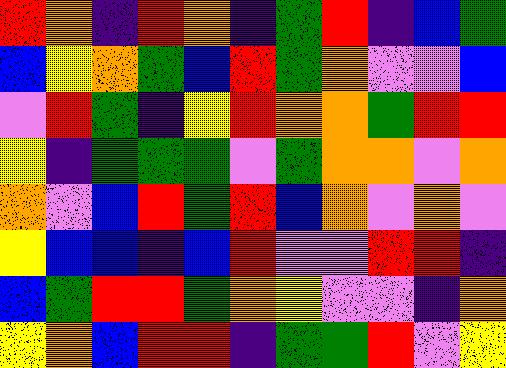[["red", "orange", "indigo", "red", "orange", "indigo", "green", "red", "indigo", "blue", "green"], ["blue", "yellow", "orange", "green", "blue", "red", "green", "orange", "violet", "violet", "blue"], ["violet", "red", "green", "indigo", "yellow", "red", "orange", "orange", "green", "red", "red"], ["yellow", "indigo", "green", "green", "green", "violet", "green", "orange", "orange", "violet", "orange"], ["orange", "violet", "blue", "red", "green", "red", "blue", "orange", "violet", "orange", "violet"], ["yellow", "blue", "blue", "indigo", "blue", "red", "violet", "violet", "red", "red", "indigo"], ["blue", "green", "red", "red", "green", "orange", "yellow", "violet", "violet", "indigo", "orange"], ["yellow", "orange", "blue", "red", "red", "indigo", "green", "green", "red", "violet", "yellow"]]